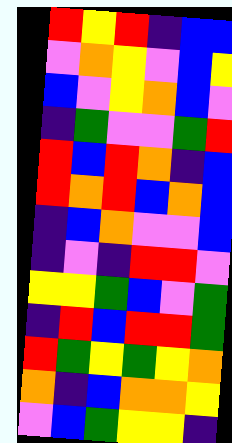[["red", "yellow", "red", "indigo", "blue", "blue"], ["violet", "orange", "yellow", "violet", "blue", "yellow"], ["blue", "violet", "yellow", "orange", "blue", "violet"], ["indigo", "green", "violet", "violet", "green", "red"], ["red", "blue", "red", "orange", "indigo", "blue"], ["red", "orange", "red", "blue", "orange", "blue"], ["indigo", "blue", "orange", "violet", "violet", "blue"], ["indigo", "violet", "indigo", "red", "red", "violet"], ["yellow", "yellow", "green", "blue", "violet", "green"], ["indigo", "red", "blue", "red", "red", "green"], ["red", "green", "yellow", "green", "yellow", "orange"], ["orange", "indigo", "blue", "orange", "orange", "yellow"], ["violet", "blue", "green", "yellow", "yellow", "indigo"]]